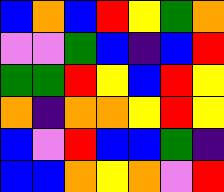[["blue", "orange", "blue", "red", "yellow", "green", "orange"], ["violet", "violet", "green", "blue", "indigo", "blue", "red"], ["green", "green", "red", "yellow", "blue", "red", "yellow"], ["orange", "indigo", "orange", "orange", "yellow", "red", "yellow"], ["blue", "violet", "red", "blue", "blue", "green", "indigo"], ["blue", "blue", "orange", "yellow", "orange", "violet", "red"]]